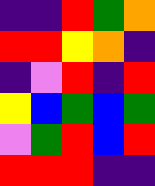[["indigo", "indigo", "red", "green", "orange"], ["red", "red", "yellow", "orange", "indigo"], ["indigo", "violet", "red", "indigo", "red"], ["yellow", "blue", "green", "blue", "green"], ["violet", "green", "red", "blue", "red"], ["red", "red", "red", "indigo", "indigo"]]